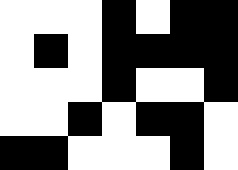[["white", "white", "white", "black", "white", "black", "black"], ["white", "black", "white", "black", "black", "black", "black"], ["white", "white", "white", "black", "white", "white", "black"], ["white", "white", "black", "white", "black", "black", "white"], ["black", "black", "white", "white", "white", "black", "white"]]